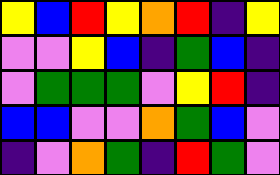[["yellow", "blue", "red", "yellow", "orange", "red", "indigo", "yellow"], ["violet", "violet", "yellow", "blue", "indigo", "green", "blue", "indigo"], ["violet", "green", "green", "green", "violet", "yellow", "red", "indigo"], ["blue", "blue", "violet", "violet", "orange", "green", "blue", "violet"], ["indigo", "violet", "orange", "green", "indigo", "red", "green", "violet"]]